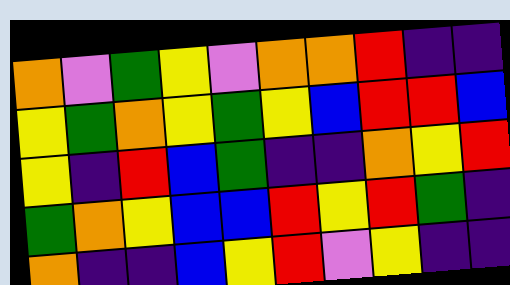[["orange", "violet", "green", "yellow", "violet", "orange", "orange", "red", "indigo", "indigo"], ["yellow", "green", "orange", "yellow", "green", "yellow", "blue", "red", "red", "blue"], ["yellow", "indigo", "red", "blue", "green", "indigo", "indigo", "orange", "yellow", "red"], ["green", "orange", "yellow", "blue", "blue", "red", "yellow", "red", "green", "indigo"], ["orange", "indigo", "indigo", "blue", "yellow", "red", "violet", "yellow", "indigo", "indigo"]]